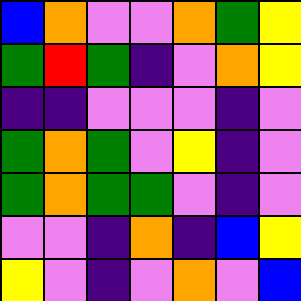[["blue", "orange", "violet", "violet", "orange", "green", "yellow"], ["green", "red", "green", "indigo", "violet", "orange", "yellow"], ["indigo", "indigo", "violet", "violet", "violet", "indigo", "violet"], ["green", "orange", "green", "violet", "yellow", "indigo", "violet"], ["green", "orange", "green", "green", "violet", "indigo", "violet"], ["violet", "violet", "indigo", "orange", "indigo", "blue", "yellow"], ["yellow", "violet", "indigo", "violet", "orange", "violet", "blue"]]